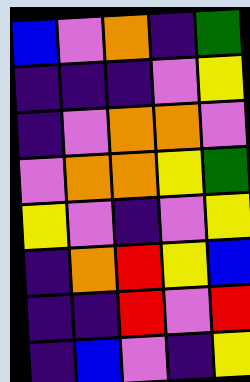[["blue", "violet", "orange", "indigo", "green"], ["indigo", "indigo", "indigo", "violet", "yellow"], ["indigo", "violet", "orange", "orange", "violet"], ["violet", "orange", "orange", "yellow", "green"], ["yellow", "violet", "indigo", "violet", "yellow"], ["indigo", "orange", "red", "yellow", "blue"], ["indigo", "indigo", "red", "violet", "red"], ["indigo", "blue", "violet", "indigo", "yellow"]]